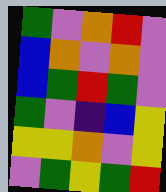[["green", "violet", "orange", "red", "violet"], ["blue", "orange", "violet", "orange", "violet"], ["blue", "green", "red", "green", "violet"], ["green", "violet", "indigo", "blue", "yellow"], ["yellow", "yellow", "orange", "violet", "yellow"], ["violet", "green", "yellow", "green", "red"]]